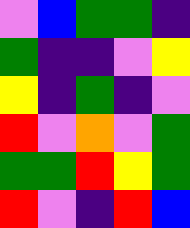[["violet", "blue", "green", "green", "indigo"], ["green", "indigo", "indigo", "violet", "yellow"], ["yellow", "indigo", "green", "indigo", "violet"], ["red", "violet", "orange", "violet", "green"], ["green", "green", "red", "yellow", "green"], ["red", "violet", "indigo", "red", "blue"]]